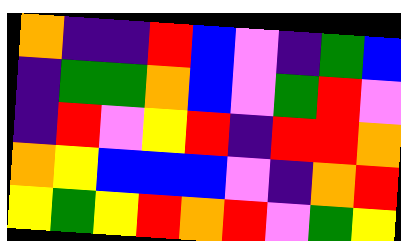[["orange", "indigo", "indigo", "red", "blue", "violet", "indigo", "green", "blue"], ["indigo", "green", "green", "orange", "blue", "violet", "green", "red", "violet"], ["indigo", "red", "violet", "yellow", "red", "indigo", "red", "red", "orange"], ["orange", "yellow", "blue", "blue", "blue", "violet", "indigo", "orange", "red"], ["yellow", "green", "yellow", "red", "orange", "red", "violet", "green", "yellow"]]